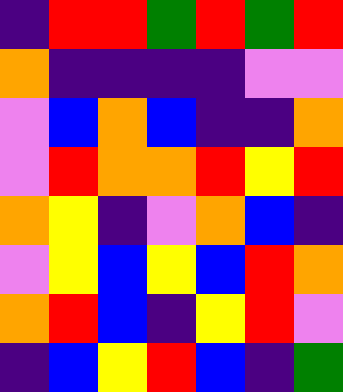[["indigo", "red", "red", "green", "red", "green", "red"], ["orange", "indigo", "indigo", "indigo", "indigo", "violet", "violet"], ["violet", "blue", "orange", "blue", "indigo", "indigo", "orange"], ["violet", "red", "orange", "orange", "red", "yellow", "red"], ["orange", "yellow", "indigo", "violet", "orange", "blue", "indigo"], ["violet", "yellow", "blue", "yellow", "blue", "red", "orange"], ["orange", "red", "blue", "indigo", "yellow", "red", "violet"], ["indigo", "blue", "yellow", "red", "blue", "indigo", "green"]]